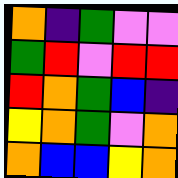[["orange", "indigo", "green", "violet", "violet"], ["green", "red", "violet", "red", "red"], ["red", "orange", "green", "blue", "indigo"], ["yellow", "orange", "green", "violet", "orange"], ["orange", "blue", "blue", "yellow", "orange"]]